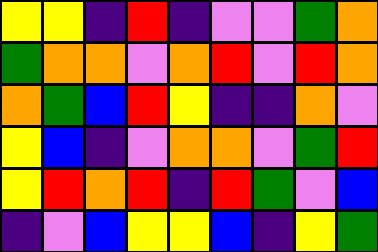[["yellow", "yellow", "indigo", "red", "indigo", "violet", "violet", "green", "orange"], ["green", "orange", "orange", "violet", "orange", "red", "violet", "red", "orange"], ["orange", "green", "blue", "red", "yellow", "indigo", "indigo", "orange", "violet"], ["yellow", "blue", "indigo", "violet", "orange", "orange", "violet", "green", "red"], ["yellow", "red", "orange", "red", "indigo", "red", "green", "violet", "blue"], ["indigo", "violet", "blue", "yellow", "yellow", "blue", "indigo", "yellow", "green"]]